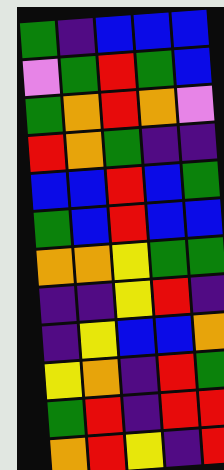[["green", "indigo", "blue", "blue", "blue"], ["violet", "green", "red", "green", "blue"], ["green", "orange", "red", "orange", "violet"], ["red", "orange", "green", "indigo", "indigo"], ["blue", "blue", "red", "blue", "green"], ["green", "blue", "red", "blue", "blue"], ["orange", "orange", "yellow", "green", "green"], ["indigo", "indigo", "yellow", "red", "indigo"], ["indigo", "yellow", "blue", "blue", "orange"], ["yellow", "orange", "indigo", "red", "green"], ["green", "red", "indigo", "red", "red"], ["orange", "red", "yellow", "indigo", "red"]]